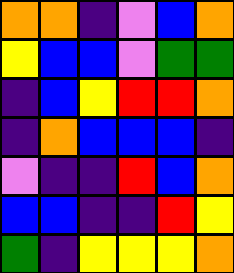[["orange", "orange", "indigo", "violet", "blue", "orange"], ["yellow", "blue", "blue", "violet", "green", "green"], ["indigo", "blue", "yellow", "red", "red", "orange"], ["indigo", "orange", "blue", "blue", "blue", "indigo"], ["violet", "indigo", "indigo", "red", "blue", "orange"], ["blue", "blue", "indigo", "indigo", "red", "yellow"], ["green", "indigo", "yellow", "yellow", "yellow", "orange"]]